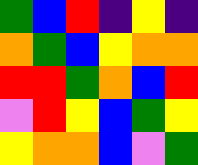[["green", "blue", "red", "indigo", "yellow", "indigo"], ["orange", "green", "blue", "yellow", "orange", "orange"], ["red", "red", "green", "orange", "blue", "red"], ["violet", "red", "yellow", "blue", "green", "yellow"], ["yellow", "orange", "orange", "blue", "violet", "green"]]